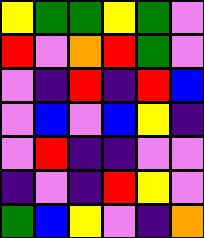[["yellow", "green", "green", "yellow", "green", "violet"], ["red", "violet", "orange", "red", "green", "violet"], ["violet", "indigo", "red", "indigo", "red", "blue"], ["violet", "blue", "violet", "blue", "yellow", "indigo"], ["violet", "red", "indigo", "indigo", "violet", "violet"], ["indigo", "violet", "indigo", "red", "yellow", "violet"], ["green", "blue", "yellow", "violet", "indigo", "orange"]]